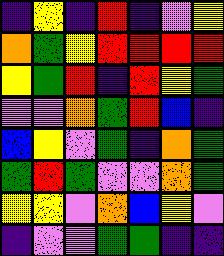[["indigo", "yellow", "indigo", "red", "indigo", "violet", "yellow"], ["orange", "green", "yellow", "red", "red", "red", "red"], ["yellow", "green", "red", "indigo", "red", "yellow", "green"], ["violet", "violet", "orange", "green", "red", "blue", "indigo"], ["blue", "yellow", "violet", "green", "indigo", "orange", "green"], ["green", "red", "green", "violet", "violet", "orange", "green"], ["yellow", "yellow", "violet", "orange", "blue", "yellow", "violet"], ["indigo", "violet", "violet", "green", "green", "indigo", "indigo"]]